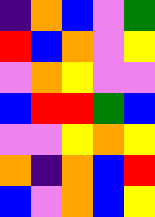[["indigo", "orange", "blue", "violet", "green"], ["red", "blue", "orange", "violet", "yellow"], ["violet", "orange", "yellow", "violet", "violet"], ["blue", "red", "red", "green", "blue"], ["violet", "violet", "yellow", "orange", "yellow"], ["orange", "indigo", "orange", "blue", "red"], ["blue", "violet", "orange", "blue", "yellow"]]